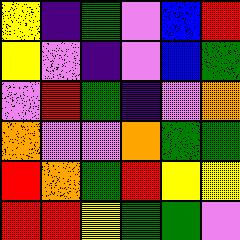[["yellow", "indigo", "green", "violet", "blue", "red"], ["yellow", "violet", "indigo", "violet", "blue", "green"], ["violet", "red", "green", "indigo", "violet", "orange"], ["orange", "violet", "violet", "orange", "green", "green"], ["red", "orange", "green", "red", "yellow", "yellow"], ["red", "red", "yellow", "green", "green", "violet"]]